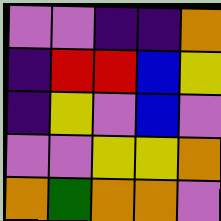[["violet", "violet", "indigo", "indigo", "orange"], ["indigo", "red", "red", "blue", "yellow"], ["indigo", "yellow", "violet", "blue", "violet"], ["violet", "violet", "yellow", "yellow", "orange"], ["orange", "green", "orange", "orange", "violet"]]